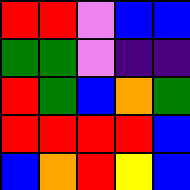[["red", "red", "violet", "blue", "blue"], ["green", "green", "violet", "indigo", "indigo"], ["red", "green", "blue", "orange", "green"], ["red", "red", "red", "red", "blue"], ["blue", "orange", "red", "yellow", "blue"]]